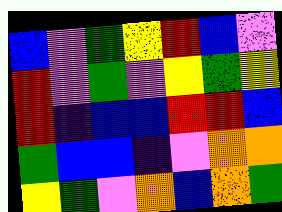[["blue", "violet", "green", "yellow", "red", "blue", "violet"], ["red", "violet", "green", "violet", "yellow", "green", "yellow"], ["red", "indigo", "blue", "blue", "red", "red", "blue"], ["green", "blue", "blue", "indigo", "violet", "orange", "orange"], ["yellow", "green", "violet", "orange", "blue", "orange", "green"]]